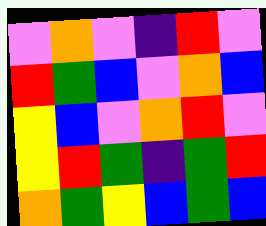[["violet", "orange", "violet", "indigo", "red", "violet"], ["red", "green", "blue", "violet", "orange", "blue"], ["yellow", "blue", "violet", "orange", "red", "violet"], ["yellow", "red", "green", "indigo", "green", "red"], ["orange", "green", "yellow", "blue", "green", "blue"]]